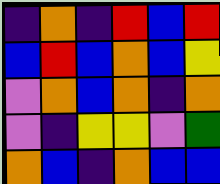[["indigo", "orange", "indigo", "red", "blue", "red"], ["blue", "red", "blue", "orange", "blue", "yellow"], ["violet", "orange", "blue", "orange", "indigo", "orange"], ["violet", "indigo", "yellow", "yellow", "violet", "green"], ["orange", "blue", "indigo", "orange", "blue", "blue"]]